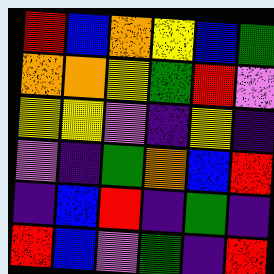[["red", "blue", "orange", "yellow", "blue", "green"], ["orange", "orange", "yellow", "green", "red", "violet"], ["yellow", "yellow", "violet", "indigo", "yellow", "indigo"], ["violet", "indigo", "green", "orange", "blue", "red"], ["indigo", "blue", "red", "indigo", "green", "indigo"], ["red", "blue", "violet", "green", "indigo", "red"]]